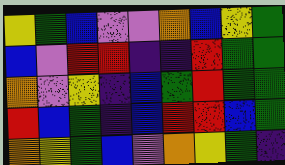[["yellow", "green", "blue", "violet", "violet", "orange", "blue", "yellow", "green"], ["blue", "violet", "red", "red", "indigo", "indigo", "red", "green", "green"], ["orange", "violet", "yellow", "indigo", "blue", "green", "red", "green", "green"], ["red", "blue", "green", "indigo", "blue", "red", "red", "blue", "green"], ["orange", "yellow", "green", "blue", "violet", "orange", "yellow", "green", "indigo"]]